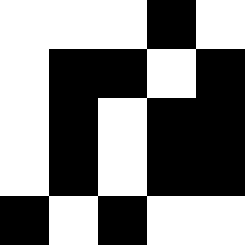[["white", "white", "white", "black", "white"], ["white", "black", "black", "white", "black"], ["white", "black", "white", "black", "black"], ["white", "black", "white", "black", "black"], ["black", "white", "black", "white", "white"]]